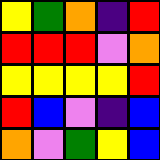[["yellow", "green", "orange", "indigo", "red"], ["red", "red", "red", "violet", "orange"], ["yellow", "yellow", "yellow", "yellow", "red"], ["red", "blue", "violet", "indigo", "blue"], ["orange", "violet", "green", "yellow", "blue"]]